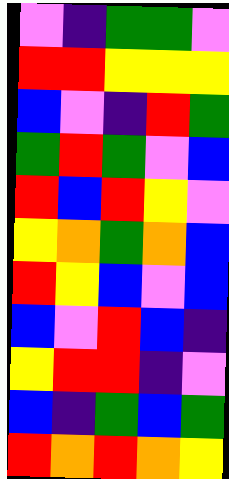[["violet", "indigo", "green", "green", "violet"], ["red", "red", "yellow", "yellow", "yellow"], ["blue", "violet", "indigo", "red", "green"], ["green", "red", "green", "violet", "blue"], ["red", "blue", "red", "yellow", "violet"], ["yellow", "orange", "green", "orange", "blue"], ["red", "yellow", "blue", "violet", "blue"], ["blue", "violet", "red", "blue", "indigo"], ["yellow", "red", "red", "indigo", "violet"], ["blue", "indigo", "green", "blue", "green"], ["red", "orange", "red", "orange", "yellow"]]